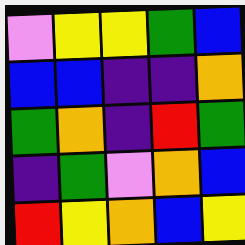[["violet", "yellow", "yellow", "green", "blue"], ["blue", "blue", "indigo", "indigo", "orange"], ["green", "orange", "indigo", "red", "green"], ["indigo", "green", "violet", "orange", "blue"], ["red", "yellow", "orange", "blue", "yellow"]]